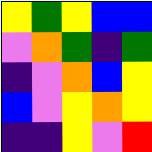[["yellow", "green", "yellow", "blue", "blue"], ["violet", "orange", "green", "indigo", "green"], ["indigo", "violet", "orange", "blue", "yellow"], ["blue", "violet", "yellow", "orange", "yellow"], ["indigo", "indigo", "yellow", "violet", "red"]]